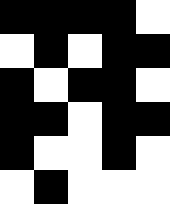[["black", "black", "black", "black", "white"], ["white", "black", "white", "black", "black"], ["black", "white", "black", "black", "white"], ["black", "black", "white", "black", "black"], ["black", "white", "white", "black", "white"], ["white", "black", "white", "white", "white"]]